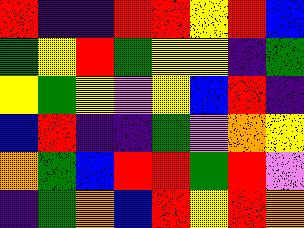[["red", "indigo", "indigo", "red", "red", "yellow", "red", "blue"], ["green", "yellow", "red", "green", "yellow", "yellow", "indigo", "green"], ["yellow", "green", "yellow", "violet", "yellow", "blue", "red", "indigo"], ["blue", "red", "indigo", "indigo", "green", "violet", "orange", "yellow"], ["orange", "green", "blue", "red", "red", "green", "red", "violet"], ["indigo", "green", "orange", "blue", "red", "yellow", "red", "orange"]]